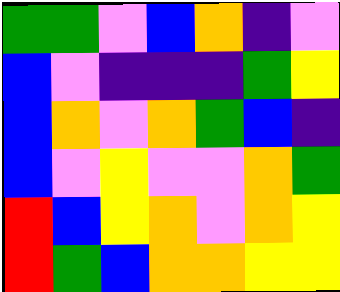[["green", "green", "violet", "blue", "orange", "indigo", "violet"], ["blue", "violet", "indigo", "indigo", "indigo", "green", "yellow"], ["blue", "orange", "violet", "orange", "green", "blue", "indigo"], ["blue", "violet", "yellow", "violet", "violet", "orange", "green"], ["red", "blue", "yellow", "orange", "violet", "orange", "yellow"], ["red", "green", "blue", "orange", "orange", "yellow", "yellow"]]